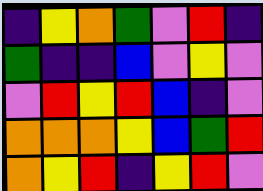[["indigo", "yellow", "orange", "green", "violet", "red", "indigo"], ["green", "indigo", "indigo", "blue", "violet", "yellow", "violet"], ["violet", "red", "yellow", "red", "blue", "indigo", "violet"], ["orange", "orange", "orange", "yellow", "blue", "green", "red"], ["orange", "yellow", "red", "indigo", "yellow", "red", "violet"]]